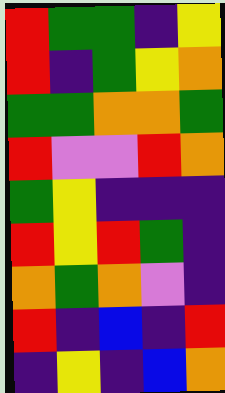[["red", "green", "green", "indigo", "yellow"], ["red", "indigo", "green", "yellow", "orange"], ["green", "green", "orange", "orange", "green"], ["red", "violet", "violet", "red", "orange"], ["green", "yellow", "indigo", "indigo", "indigo"], ["red", "yellow", "red", "green", "indigo"], ["orange", "green", "orange", "violet", "indigo"], ["red", "indigo", "blue", "indigo", "red"], ["indigo", "yellow", "indigo", "blue", "orange"]]